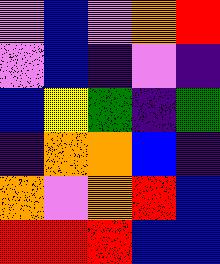[["violet", "blue", "violet", "orange", "red"], ["violet", "blue", "indigo", "violet", "indigo"], ["blue", "yellow", "green", "indigo", "green"], ["indigo", "orange", "orange", "blue", "indigo"], ["orange", "violet", "orange", "red", "blue"], ["red", "red", "red", "blue", "blue"]]